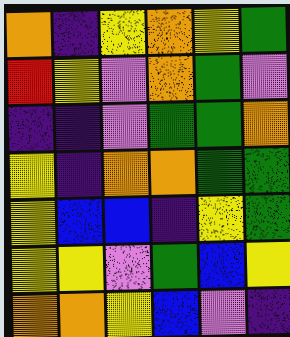[["orange", "indigo", "yellow", "orange", "yellow", "green"], ["red", "yellow", "violet", "orange", "green", "violet"], ["indigo", "indigo", "violet", "green", "green", "orange"], ["yellow", "indigo", "orange", "orange", "green", "green"], ["yellow", "blue", "blue", "indigo", "yellow", "green"], ["yellow", "yellow", "violet", "green", "blue", "yellow"], ["orange", "orange", "yellow", "blue", "violet", "indigo"]]